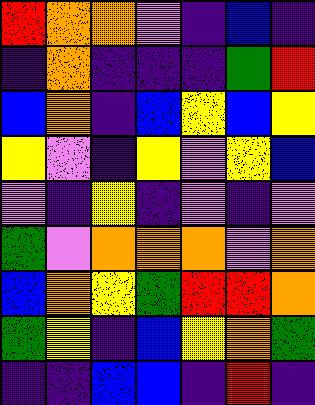[["red", "orange", "orange", "violet", "indigo", "blue", "indigo"], ["indigo", "orange", "indigo", "indigo", "indigo", "green", "red"], ["blue", "orange", "indigo", "blue", "yellow", "blue", "yellow"], ["yellow", "violet", "indigo", "yellow", "violet", "yellow", "blue"], ["violet", "indigo", "yellow", "indigo", "violet", "indigo", "violet"], ["green", "violet", "orange", "orange", "orange", "violet", "orange"], ["blue", "orange", "yellow", "green", "red", "red", "orange"], ["green", "yellow", "indigo", "blue", "yellow", "orange", "green"], ["indigo", "indigo", "blue", "blue", "indigo", "red", "indigo"]]